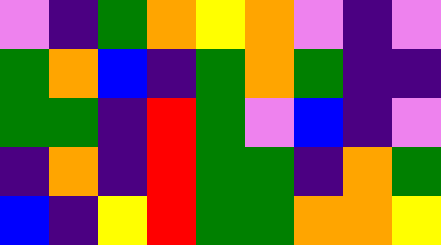[["violet", "indigo", "green", "orange", "yellow", "orange", "violet", "indigo", "violet"], ["green", "orange", "blue", "indigo", "green", "orange", "green", "indigo", "indigo"], ["green", "green", "indigo", "red", "green", "violet", "blue", "indigo", "violet"], ["indigo", "orange", "indigo", "red", "green", "green", "indigo", "orange", "green"], ["blue", "indigo", "yellow", "red", "green", "green", "orange", "orange", "yellow"]]